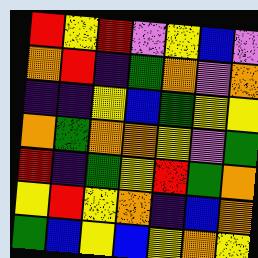[["red", "yellow", "red", "violet", "yellow", "blue", "violet"], ["orange", "red", "indigo", "green", "orange", "violet", "orange"], ["indigo", "indigo", "yellow", "blue", "green", "yellow", "yellow"], ["orange", "green", "orange", "orange", "yellow", "violet", "green"], ["red", "indigo", "green", "yellow", "red", "green", "orange"], ["yellow", "red", "yellow", "orange", "indigo", "blue", "orange"], ["green", "blue", "yellow", "blue", "yellow", "orange", "yellow"]]